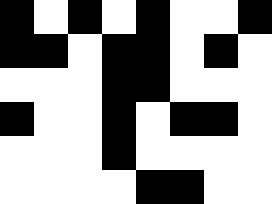[["black", "white", "black", "white", "black", "white", "white", "black"], ["black", "black", "white", "black", "black", "white", "black", "white"], ["white", "white", "white", "black", "black", "white", "white", "white"], ["black", "white", "white", "black", "white", "black", "black", "white"], ["white", "white", "white", "black", "white", "white", "white", "white"], ["white", "white", "white", "white", "black", "black", "white", "white"]]